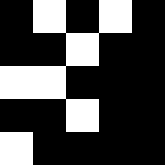[["black", "white", "black", "white", "black"], ["black", "black", "white", "black", "black"], ["white", "white", "black", "black", "black"], ["black", "black", "white", "black", "black"], ["white", "black", "black", "black", "black"]]